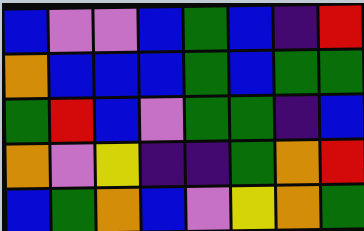[["blue", "violet", "violet", "blue", "green", "blue", "indigo", "red"], ["orange", "blue", "blue", "blue", "green", "blue", "green", "green"], ["green", "red", "blue", "violet", "green", "green", "indigo", "blue"], ["orange", "violet", "yellow", "indigo", "indigo", "green", "orange", "red"], ["blue", "green", "orange", "blue", "violet", "yellow", "orange", "green"]]